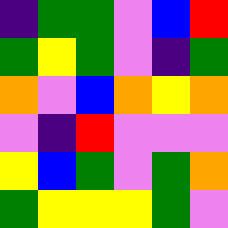[["indigo", "green", "green", "violet", "blue", "red"], ["green", "yellow", "green", "violet", "indigo", "green"], ["orange", "violet", "blue", "orange", "yellow", "orange"], ["violet", "indigo", "red", "violet", "violet", "violet"], ["yellow", "blue", "green", "violet", "green", "orange"], ["green", "yellow", "yellow", "yellow", "green", "violet"]]